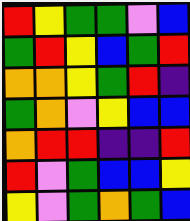[["red", "yellow", "green", "green", "violet", "blue"], ["green", "red", "yellow", "blue", "green", "red"], ["orange", "orange", "yellow", "green", "red", "indigo"], ["green", "orange", "violet", "yellow", "blue", "blue"], ["orange", "red", "red", "indigo", "indigo", "red"], ["red", "violet", "green", "blue", "blue", "yellow"], ["yellow", "violet", "green", "orange", "green", "blue"]]